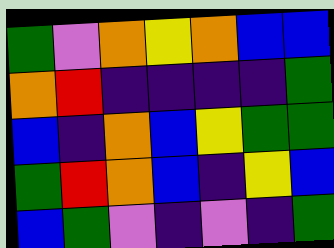[["green", "violet", "orange", "yellow", "orange", "blue", "blue"], ["orange", "red", "indigo", "indigo", "indigo", "indigo", "green"], ["blue", "indigo", "orange", "blue", "yellow", "green", "green"], ["green", "red", "orange", "blue", "indigo", "yellow", "blue"], ["blue", "green", "violet", "indigo", "violet", "indigo", "green"]]